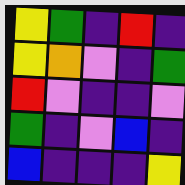[["yellow", "green", "indigo", "red", "indigo"], ["yellow", "orange", "violet", "indigo", "green"], ["red", "violet", "indigo", "indigo", "violet"], ["green", "indigo", "violet", "blue", "indigo"], ["blue", "indigo", "indigo", "indigo", "yellow"]]